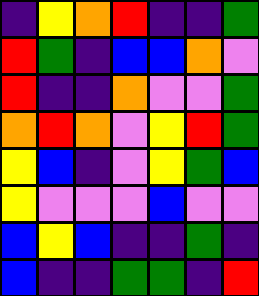[["indigo", "yellow", "orange", "red", "indigo", "indigo", "green"], ["red", "green", "indigo", "blue", "blue", "orange", "violet"], ["red", "indigo", "indigo", "orange", "violet", "violet", "green"], ["orange", "red", "orange", "violet", "yellow", "red", "green"], ["yellow", "blue", "indigo", "violet", "yellow", "green", "blue"], ["yellow", "violet", "violet", "violet", "blue", "violet", "violet"], ["blue", "yellow", "blue", "indigo", "indigo", "green", "indigo"], ["blue", "indigo", "indigo", "green", "green", "indigo", "red"]]